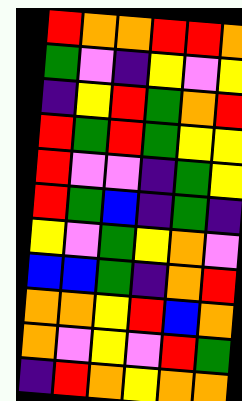[["red", "orange", "orange", "red", "red", "orange"], ["green", "violet", "indigo", "yellow", "violet", "yellow"], ["indigo", "yellow", "red", "green", "orange", "red"], ["red", "green", "red", "green", "yellow", "yellow"], ["red", "violet", "violet", "indigo", "green", "yellow"], ["red", "green", "blue", "indigo", "green", "indigo"], ["yellow", "violet", "green", "yellow", "orange", "violet"], ["blue", "blue", "green", "indigo", "orange", "red"], ["orange", "orange", "yellow", "red", "blue", "orange"], ["orange", "violet", "yellow", "violet", "red", "green"], ["indigo", "red", "orange", "yellow", "orange", "orange"]]